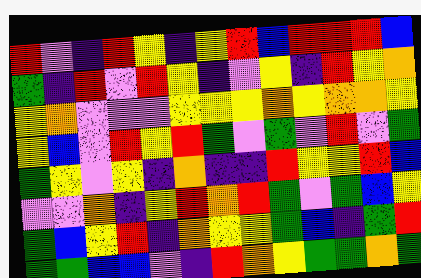[["red", "violet", "indigo", "red", "yellow", "indigo", "yellow", "red", "blue", "red", "red", "red", "blue"], ["green", "indigo", "red", "violet", "red", "yellow", "indigo", "violet", "yellow", "indigo", "red", "yellow", "orange"], ["yellow", "orange", "violet", "violet", "violet", "yellow", "yellow", "yellow", "orange", "yellow", "orange", "orange", "yellow"], ["yellow", "blue", "violet", "red", "yellow", "red", "green", "violet", "green", "violet", "red", "violet", "green"], ["green", "yellow", "violet", "yellow", "indigo", "orange", "indigo", "indigo", "red", "yellow", "yellow", "red", "blue"], ["violet", "violet", "orange", "indigo", "yellow", "red", "orange", "red", "green", "violet", "green", "blue", "yellow"], ["green", "blue", "yellow", "red", "indigo", "orange", "yellow", "yellow", "green", "blue", "indigo", "green", "red"], ["green", "green", "blue", "blue", "violet", "indigo", "red", "orange", "yellow", "green", "green", "orange", "green"]]